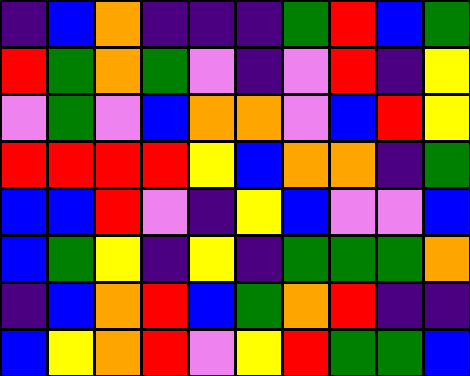[["indigo", "blue", "orange", "indigo", "indigo", "indigo", "green", "red", "blue", "green"], ["red", "green", "orange", "green", "violet", "indigo", "violet", "red", "indigo", "yellow"], ["violet", "green", "violet", "blue", "orange", "orange", "violet", "blue", "red", "yellow"], ["red", "red", "red", "red", "yellow", "blue", "orange", "orange", "indigo", "green"], ["blue", "blue", "red", "violet", "indigo", "yellow", "blue", "violet", "violet", "blue"], ["blue", "green", "yellow", "indigo", "yellow", "indigo", "green", "green", "green", "orange"], ["indigo", "blue", "orange", "red", "blue", "green", "orange", "red", "indigo", "indigo"], ["blue", "yellow", "orange", "red", "violet", "yellow", "red", "green", "green", "blue"]]